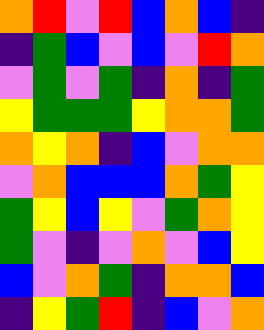[["orange", "red", "violet", "red", "blue", "orange", "blue", "indigo"], ["indigo", "green", "blue", "violet", "blue", "violet", "red", "orange"], ["violet", "green", "violet", "green", "indigo", "orange", "indigo", "green"], ["yellow", "green", "green", "green", "yellow", "orange", "orange", "green"], ["orange", "yellow", "orange", "indigo", "blue", "violet", "orange", "orange"], ["violet", "orange", "blue", "blue", "blue", "orange", "green", "yellow"], ["green", "yellow", "blue", "yellow", "violet", "green", "orange", "yellow"], ["green", "violet", "indigo", "violet", "orange", "violet", "blue", "yellow"], ["blue", "violet", "orange", "green", "indigo", "orange", "orange", "blue"], ["indigo", "yellow", "green", "red", "indigo", "blue", "violet", "orange"]]